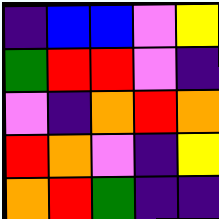[["indigo", "blue", "blue", "violet", "yellow"], ["green", "red", "red", "violet", "indigo"], ["violet", "indigo", "orange", "red", "orange"], ["red", "orange", "violet", "indigo", "yellow"], ["orange", "red", "green", "indigo", "indigo"]]